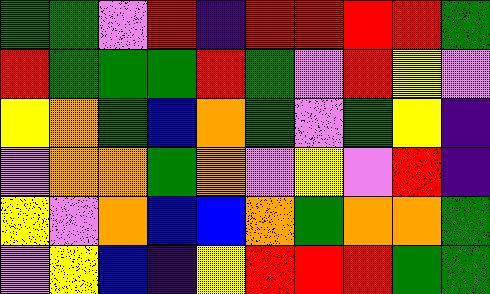[["green", "green", "violet", "red", "indigo", "red", "red", "red", "red", "green"], ["red", "green", "green", "green", "red", "green", "violet", "red", "yellow", "violet"], ["yellow", "orange", "green", "blue", "orange", "green", "violet", "green", "yellow", "indigo"], ["violet", "orange", "orange", "green", "orange", "violet", "yellow", "violet", "red", "indigo"], ["yellow", "violet", "orange", "blue", "blue", "orange", "green", "orange", "orange", "green"], ["violet", "yellow", "blue", "indigo", "yellow", "red", "red", "red", "green", "green"]]